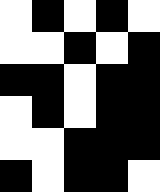[["white", "black", "white", "black", "white"], ["white", "white", "black", "white", "black"], ["black", "black", "white", "black", "black"], ["white", "black", "white", "black", "black"], ["white", "white", "black", "black", "black"], ["black", "white", "black", "black", "white"]]